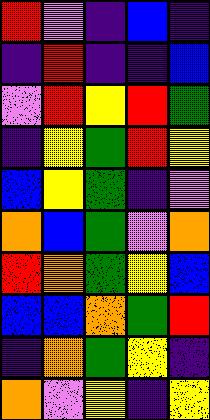[["red", "violet", "indigo", "blue", "indigo"], ["indigo", "red", "indigo", "indigo", "blue"], ["violet", "red", "yellow", "red", "green"], ["indigo", "yellow", "green", "red", "yellow"], ["blue", "yellow", "green", "indigo", "violet"], ["orange", "blue", "green", "violet", "orange"], ["red", "orange", "green", "yellow", "blue"], ["blue", "blue", "orange", "green", "red"], ["indigo", "orange", "green", "yellow", "indigo"], ["orange", "violet", "yellow", "indigo", "yellow"]]